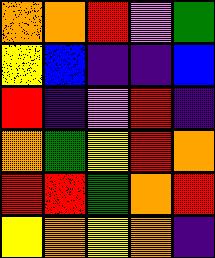[["orange", "orange", "red", "violet", "green"], ["yellow", "blue", "indigo", "indigo", "blue"], ["red", "indigo", "violet", "red", "indigo"], ["orange", "green", "yellow", "red", "orange"], ["red", "red", "green", "orange", "red"], ["yellow", "orange", "yellow", "orange", "indigo"]]